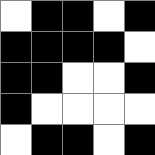[["white", "black", "black", "white", "black"], ["black", "black", "black", "black", "white"], ["black", "black", "white", "white", "black"], ["black", "white", "white", "white", "white"], ["white", "black", "black", "white", "black"]]